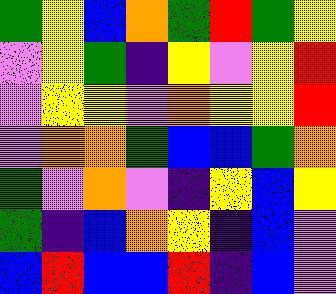[["green", "yellow", "blue", "orange", "green", "red", "green", "yellow"], ["violet", "yellow", "green", "indigo", "yellow", "violet", "yellow", "red"], ["violet", "yellow", "yellow", "violet", "orange", "yellow", "yellow", "red"], ["violet", "orange", "orange", "green", "blue", "blue", "green", "orange"], ["green", "violet", "orange", "violet", "indigo", "yellow", "blue", "yellow"], ["green", "indigo", "blue", "orange", "yellow", "indigo", "blue", "violet"], ["blue", "red", "blue", "blue", "red", "indigo", "blue", "violet"]]